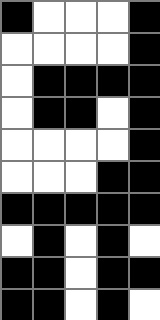[["black", "white", "white", "white", "black"], ["white", "white", "white", "white", "black"], ["white", "black", "black", "black", "black"], ["white", "black", "black", "white", "black"], ["white", "white", "white", "white", "black"], ["white", "white", "white", "black", "black"], ["black", "black", "black", "black", "black"], ["white", "black", "white", "black", "white"], ["black", "black", "white", "black", "black"], ["black", "black", "white", "black", "white"]]